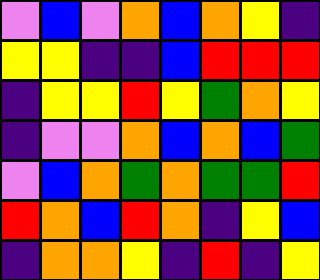[["violet", "blue", "violet", "orange", "blue", "orange", "yellow", "indigo"], ["yellow", "yellow", "indigo", "indigo", "blue", "red", "red", "red"], ["indigo", "yellow", "yellow", "red", "yellow", "green", "orange", "yellow"], ["indigo", "violet", "violet", "orange", "blue", "orange", "blue", "green"], ["violet", "blue", "orange", "green", "orange", "green", "green", "red"], ["red", "orange", "blue", "red", "orange", "indigo", "yellow", "blue"], ["indigo", "orange", "orange", "yellow", "indigo", "red", "indigo", "yellow"]]